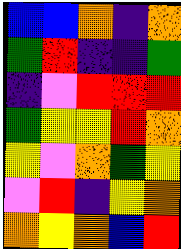[["blue", "blue", "orange", "indigo", "orange"], ["green", "red", "indigo", "indigo", "green"], ["indigo", "violet", "red", "red", "red"], ["green", "yellow", "yellow", "red", "orange"], ["yellow", "violet", "orange", "green", "yellow"], ["violet", "red", "indigo", "yellow", "orange"], ["orange", "yellow", "orange", "blue", "red"]]